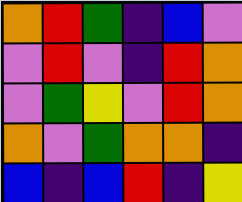[["orange", "red", "green", "indigo", "blue", "violet"], ["violet", "red", "violet", "indigo", "red", "orange"], ["violet", "green", "yellow", "violet", "red", "orange"], ["orange", "violet", "green", "orange", "orange", "indigo"], ["blue", "indigo", "blue", "red", "indigo", "yellow"]]